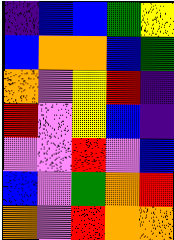[["indigo", "blue", "blue", "green", "yellow"], ["blue", "orange", "orange", "blue", "green"], ["orange", "violet", "yellow", "red", "indigo"], ["red", "violet", "yellow", "blue", "indigo"], ["violet", "violet", "red", "violet", "blue"], ["blue", "violet", "green", "orange", "red"], ["orange", "violet", "red", "orange", "orange"]]